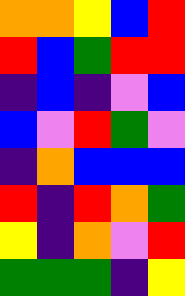[["orange", "orange", "yellow", "blue", "red"], ["red", "blue", "green", "red", "red"], ["indigo", "blue", "indigo", "violet", "blue"], ["blue", "violet", "red", "green", "violet"], ["indigo", "orange", "blue", "blue", "blue"], ["red", "indigo", "red", "orange", "green"], ["yellow", "indigo", "orange", "violet", "red"], ["green", "green", "green", "indigo", "yellow"]]